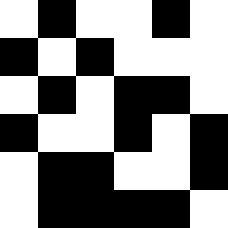[["white", "black", "white", "white", "black", "white"], ["black", "white", "black", "white", "white", "white"], ["white", "black", "white", "black", "black", "white"], ["black", "white", "white", "black", "white", "black"], ["white", "black", "black", "white", "white", "black"], ["white", "black", "black", "black", "black", "white"]]